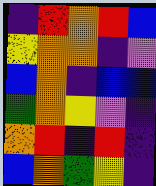[["indigo", "red", "orange", "red", "blue"], ["yellow", "orange", "orange", "indigo", "violet"], ["blue", "orange", "indigo", "blue", "blue"], ["green", "orange", "yellow", "violet", "indigo"], ["orange", "red", "indigo", "red", "indigo"], ["blue", "orange", "green", "yellow", "indigo"]]